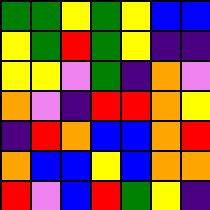[["green", "green", "yellow", "green", "yellow", "blue", "blue"], ["yellow", "green", "red", "green", "yellow", "indigo", "indigo"], ["yellow", "yellow", "violet", "green", "indigo", "orange", "violet"], ["orange", "violet", "indigo", "red", "red", "orange", "yellow"], ["indigo", "red", "orange", "blue", "blue", "orange", "red"], ["orange", "blue", "blue", "yellow", "blue", "orange", "orange"], ["red", "violet", "blue", "red", "green", "yellow", "indigo"]]